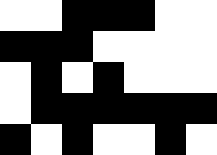[["white", "white", "black", "black", "black", "white", "white"], ["black", "black", "black", "white", "white", "white", "white"], ["white", "black", "white", "black", "white", "white", "white"], ["white", "black", "black", "black", "black", "black", "black"], ["black", "white", "black", "white", "white", "black", "white"]]